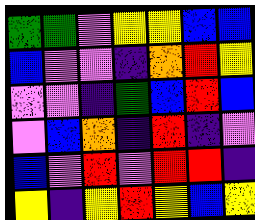[["green", "green", "violet", "yellow", "yellow", "blue", "blue"], ["blue", "violet", "violet", "indigo", "orange", "red", "yellow"], ["violet", "violet", "indigo", "green", "blue", "red", "blue"], ["violet", "blue", "orange", "indigo", "red", "indigo", "violet"], ["blue", "violet", "red", "violet", "red", "red", "indigo"], ["yellow", "indigo", "yellow", "red", "yellow", "blue", "yellow"]]